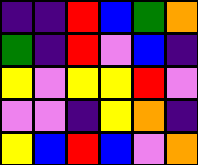[["indigo", "indigo", "red", "blue", "green", "orange"], ["green", "indigo", "red", "violet", "blue", "indigo"], ["yellow", "violet", "yellow", "yellow", "red", "violet"], ["violet", "violet", "indigo", "yellow", "orange", "indigo"], ["yellow", "blue", "red", "blue", "violet", "orange"]]